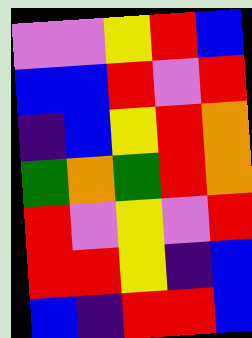[["violet", "violet", "yellow", "red", "blue"], ["blue", "blue", "red", "violet", "red"], ["indigo", "blue", "yellow", "red", "orange"], ["green", "orange", "green", "red", "orange"], ["red", "violet", "yellow", "violet", "red"], ["red", "red", "yellow", "indigo", "blue"], ["blue", "indigo", "red", "red", "blue"]]